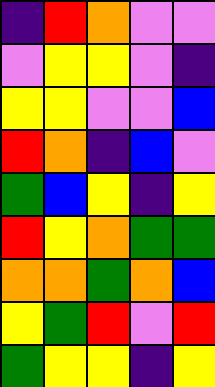[["indigo", "red", "orange", "violet", "violet"], ["violet", "yellow", "yellow", "violet", "indigo"], ["yellow", "yellow", "violet", "violet", "blue"], ["red", "orange", "indigo", "blue", "violet"], ["green", "blue", "yellow", "indigo", "yellow"], ["red", "yellow", "orange", "green", "green"], ["orange", "orange", "green", "orange", "blue"], ["yellow", "green", "red", "violet", "red"], ["green", "yellow", "yellow", "indigo", "yellow"]]